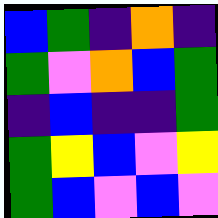[["blue", "green", "indigo", "orange", "indigo"], ["green", "violet", "orange", "blue", "green"], ["indigo", "blue", "indigo", "indigo", "green"], ["green", "yellow", "blue", "violet", "yellow"], ["green", "blue", "violet", "blue", "violet"]]